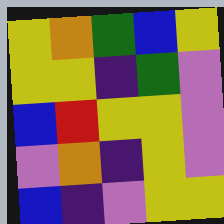[["yellow", "orange", "green", "blue", "yellow"], ["yellow", "yellow", "indigo", "green", "violet"], ["blue", "red", "yellow", "yellow", "violet"], ["violet", "orange", "indigo", "yellow", "violet"], ["blue", "indigo", "violet", "yellow", "yellow"]]